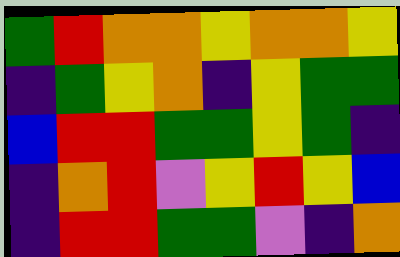[["green", "red", "orange", "orange", "yellow", "orange", "orange", "yellow"], ["indigo", "green", "yellow", "orange", "indigo", "yellow", "green", "green"], ["blue", "red", "red", "green", "green", "yellow", "green", "indigo"], ["indigo", "orange", "red", "violet", "yellow", "red", "yellow", "blue"], ["indigo", "red", "red", "green", "green", "violet", "indigo", "orange"]]